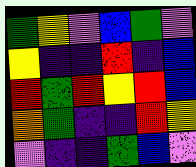[["green", "yellow", "violet", "blue", "green", "violet"], ["yellow", "indigo", "indigo", "red", "indigo", "blue"], ["red", "green", "red", "yellow", "red", "blue"], ["orange", "green", "indigo", "indigo", "red", "yellow"], ["violet", "indigo", "indigo", "green", "blue", "violet"]]